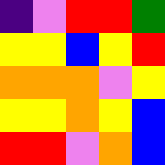[["indigo", "violet", "red", "red", "green"], ["yellow", "yellow", "blue", "yellow", "red"], ["orange", "orange", "orange", "violet", "yellow"], ["yellow", "yellow", "orange", "yellow", "blue"], ["red", "red", "violet", "orange", "blue"]]